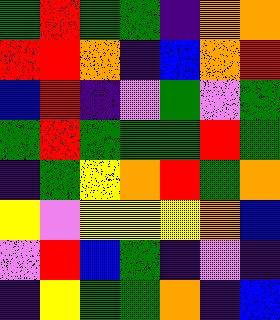[["green", "red", "green", "green", "indigo", "orange", "orange"], ["red", "red", "orange", "indigo", "blue", "orange", "red"], ["blue", "red", "indigo", "violet", "green", "violet", "green"], ["green", "red", "green", "green", "green", "red", "green"], ["indigo", "green", "yellow", "orange", "red", "green", "orange"], ["yellow", "violet", "yellow", "yellow", "yellow", "orange", "blue"], ["violet", "red", "blue", "green", "indigo", "violet", "indigo"], ["indigo", "yellow", "green", "green", "orange", "indigo", "blue"]]